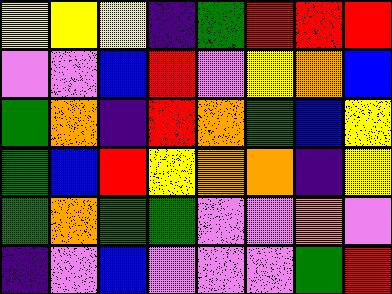[["yellow", "yellow", "yellow", "indigo", "green", "red", "red", "red"], ["violet", "violet", "blue", "red", "violet", "yellow", "orange", "blue"], ["green", "orange", "indigo", "red", "orange", "green", "blue", "yellow"], ["green", "blue", "red", "yellow", "orange", "orange", "indigo", "yellow"], ["green", "orange", "green", "green", "violet", "violet", "orange", "violet"], ["indigo", "violet", "blue", "violet", "violet", "violet", "green", "red"]]